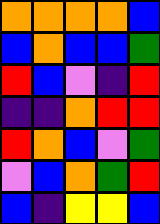[["orange", "orange", "orange", "orange", "blue"], ["blue", "orange", "blue", "blue", "green"], ["red", "blue", "violet", "indigo", "red"], ["indigo", "indigo", "orange", "red", "red"], ["red", "orange", "blue", "violet", "green"], ["violet", "blue", "orange", "green", "red"], ["blue", "indigo", "yellow", "yellow", "blue"]]